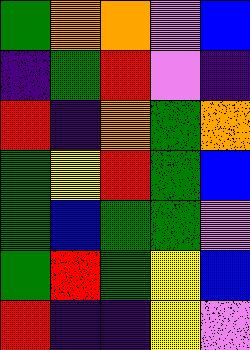[["green", "orange", "orange", "violet", "blue"], ["indigo", "green", "red", "violet", "indigo"], ["red", "indigo", "orange", "green", "orange"], ["green", "yellow", "red", "green", "blue"], ["green", "blue", "green", "green", "violet"], ["green", "red", "green", "yellow", "blue"], ["red", "indigo", "indigo", "yellow", "violet"]]